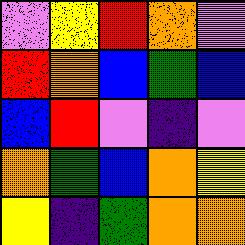[["violet", "yellow", "red", "orange", "violet"], ["red", "orange", "blue", "green", "blue"], ["blue", "red", "violet", "indigo", "violet"], ["orange", "green", "blue", "orange", "yellow"], ["yellow", "indigo", "green", "orange", "orange"]]